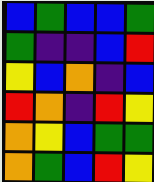[["blue", "green", "blue", "blue", "green"], ["green", "indigo", "indigo", "blue", "red"], ["yellow", "blue", "orange", "indigo", "blue"], ["red", "orange", "indigo", "red", "yellow"], ["orange", "yellow", "blue", "green", "green"], ["orange", "green", "blue", "red", "yellow"]]